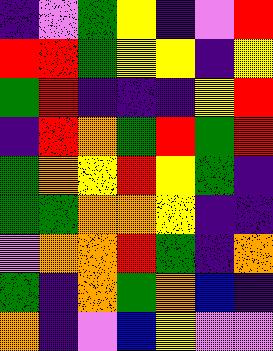[["indigo", "violet", "green", "yellow", "indigo", "violet", "red"], ["red", "red", "green", "yellow", "yellow", "indigo", "yellow"], ["green", "red", "indigo", "indigo", "indigo", "yellow", "red"], ["indigo", "red", "orange", "green", "red", "green", "red"], ["green", "orange", "yellow", "red", "yellow", "green", "indigo"], ["green", "green", "orange", "orange", "yellow", "indigo", "indigo"], ["violet", "orange", "orange", "red", "green", "indigo", "orange"], ["green", "indigo", "orange", "green", "orange", "blue", "indigo"], ["orange", "indigo", "violet", "blue", "yellow", "violet", "violet"]]